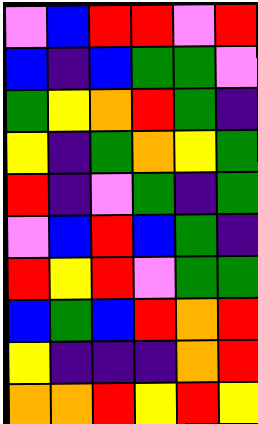[["violet", "blue", "red", "red", "violet", "red"], ["blue", "indigo", "blue", "green", "green", "violet"], ["green", "yellow", "orange", "red", "green", "indigo"], ["yellow", "indigo", "green", "orange", "yellow", "green"], ["red", "indigo", "violet", "green", "indigo", "green"], ["violet", "blue", "red", "blue", "green", "indigo"], ["red", "yellow", "red", "violet", "green", "green"], ["blue", "green", "blue", "red", "orange", "red"], ["yellow", "indigo", "indigo", "indigo", "orange", "red"], ["orange", "orange", "red", "yellow", "red", "yellow"]]